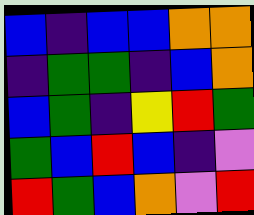[["blue", "indigo", "blue", "blue", "orange", "orange"], ["indigo", "green", "green", "indigo", "blue", "orange"], ["blue", "green", "indigo", "yellow", "red", "green"], ["green", "blue", "red", "blue", "indigo", "violet"], ["red", "green", "blue", "orange", "violet", "red"]]